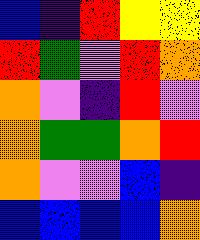[["blue", "indigo", "red", "yellow", "yellow"], ["red", "green", "violet", "red", "orange"], ["orange", "violet", "indigo", "red", "violet"], ["orange", "green", "green", "orange", "red"], ["orange", "violet", "violet", "blue", "indigo"], ["blue", "blue", "blue", "blue", "orange"]]